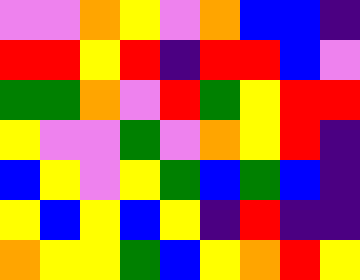[["violet", "violet", "orange", "yellow", "violet", "orange", "blue", "blue", "indigo"], ["red", "red", "yellow", "red", "indigo", "red", "red", "blue", "violet"], ["green", "green", "orange", "violet", "red", "green", "yellow", "red", "red"], ["yellow", "violet", "violet", "green", "violet", "orange", "yellow", "red", "indigo"], ["blue", "yellow", "violet", "yellow", "green", "blue", "green", "blue", "indigo"], ["yellow", "blue", "yellow", "blue", "yellow", "indigo", "red", "indigo", "indigo"], ["orange", "yellow", "yellow", "green", "blue", "yellow", "orange", "red", "yellow"]]